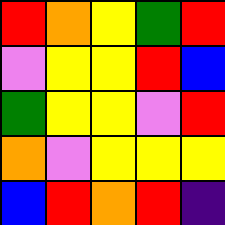[["red", "orange", "yellow", "green", "red"], ["violet", "yellow", "yellow", "red", "blue"], ["green", "yellow", "yellow", "violet", "red"], ["orange", "violet", "yellow", "yellow", "yellow"], ["blue", "red", "orange", "red", "indigo"]]